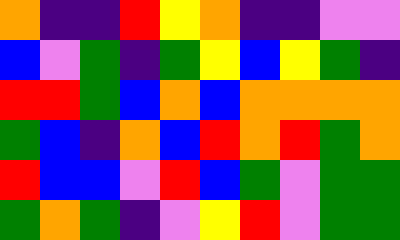[["orange", "indigo", "indigo", "red", "yellow", "orange", "indigo", "indigo", "violet", "violet"], ["blue", "violet", "green", "indigo", "green", "yellow", "blue", "yellow", "green", "indigo"], ["red", "red", "green", "blue", "orange", "blue", "orange", "orange", "orange", "orange"], ["green", "blue", "indigo", "orange", "blue", "red", "orange", "red", "green", "orange"], ["red", "blue", "blue", "violet", "red", "blue", "green", "violet", "green", "green"], ["green", "orange", "green", "indigo", "violet", "yellow", "red", "violet", "green", "green"]]